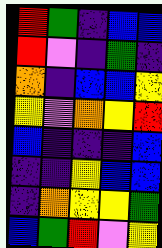[["red", "green", "indigo", "blue", "blue"], ["red", "violet", "indigo", "green", "indigo"], ["orange", "indigo", "blue", "blue", "yellow"], ["yellow", "violet", "orange", "yellow", "red"], ["blue", "indigo", "indigo", "indigo", "blue"], ["indigo", "indigo", "yellow", "blue", "blue"], ["indigo", "orange", "yellow", "yellow", "green"], ["blue", "green", "red", "violet", "yellow"]]